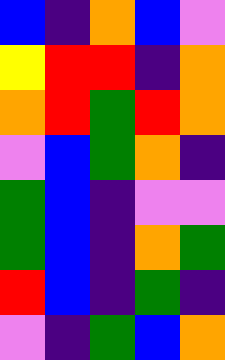[["blue", "indigo", "orange", "blue", "violet"], ["yellow", "red", "red", "indigo", "orange"], ["orange", "red", "green", "red", "orange"], ["violet", "blue", "green", "orange", "indigo"], ["green", "blue", "indigo", "violet", "violet"], ["green", "blue", "indigo", "orange", "green"], ["red", "blue", "indigo", "green", "indigo"], ["violet", "indigo", "green", "blue", "orange"]]